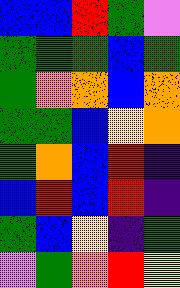[["blue", "blue", "red", "green", "violet"], ["green", "green", "green", "blue", "green"], ["green", "orange", "orange", "blue", "orange"], ["green", "green", "blue", "yellow", "orange"], ["green", "orange", "blue", "red", "indigo"], ["blue", "red", "blue", "red", "indigo"], ["green", "blue", "yellow", "indigo", "green"], ["violet", "green", "orange", "red", "yellow"]]